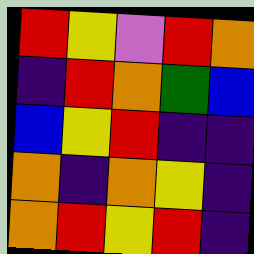[["red", "yellow", "violet", "red", "orange"], ["indigo", "red", "orange", "green", "blue"], ["blue", "yellow", "red", "indigo", "indigo"], ["orange", "indigo", "orange", "yellow", "indigo"], ["orange", "red", "yellow", "red", "indigo"]]